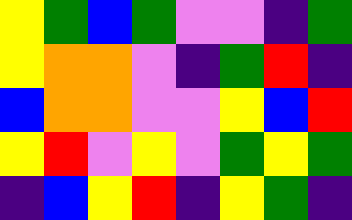[["yellow", "green", "blue", "green", "violet", "violet", "indigo", "green"], ["yellow", "orange", "orange", "violet", "indigo", "green", "red", "indigo"], ["blue", "orange", "orange", "violet", "violet", "yellow", "blue", "red"], ["yellow", "red", "violet", "yellow", "violet", "green", "yellow", "green"], ["indigo", "blue", "yellow", "red", "indigo", "yellow", "green", "indigo"]]